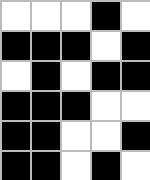[["white", "white", "white", "black", "white"], ["black", "black", "black", "white", "black"], ["white", "black", "white", "black", "black"], ["black", "black", "black", "white", "white"], ["black", "black", "white", "white", "black"], ["black", "black", "white", "black", "white"]]